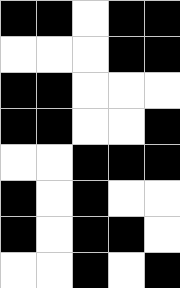[["black", "black", "white", "black", "black"], ["white", "white", "white", "black", "black"], ["black", "black", "white", "white", "white"], ["black", "black", "white", "white", "black"], ["white", "white", "black", "black", "black"], ["black", "white", "black", "white", "white"], ["black", "white", "black", "black", "white"], ["white", "white", "black", "white", "black"]]